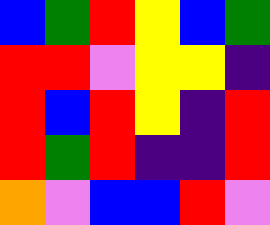[["blue", "green", "red", "yellow", "blue", "green"], ["red", "red", "violet", "yellow", "yellow", "indigo"], ["red", "blue", "red", "yellow", "indigo", "red"], ["red", "green", "red", "indigo", "indigo", "red"], ["orange", "violet", "blue", "blue", "red", "violet"]]